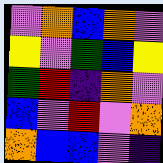[["violet", "orange", "blue", "orange", "violet"], ["yellow", "violet", "green", "blue", "yellow"], ["green", "red", "indigo", "orange", "violet"], ["blue", "violet", "red", "violet", "orange"], ["orange", "blue", "blue", "violet", "indigo"]]